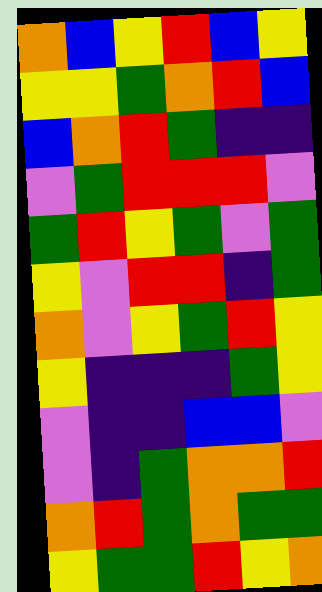[["orange", "blue", "yellow", "red", "blue", "yellow"], ["yellow", "yellow", "green", "orange", "red", "blue"], ["blue", "orange", "red", "green", "indigo", "indigo"], ["violet", "green", "red", "red", "red", "violet"], ["green", "red", "yellow", "green", "violet", "green"], ["yellow", "violet", "red", "red", "indigo", "green"], ["orange", "violet", "yellow", "green", "red", "yellow"], ["yellow", "indigo", "indigo", "indigo", "green", "yellow"], ["violet", "indigo", "indigo", "blue", "blue", "violet"], ["violet", "indigo", "green", "orange", "orange", "red"], ["orange", "red", "green", "orange", "green", "green"], ["yellow", "green", "green", "red", "yellow", "orange"]]